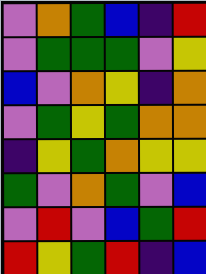[["violet", "orange", "green", "blue", "indigo", "red"], ["violet", "green", "green", "green", "violet", "yellow"], ["blue", "violet", "orange", "yellow", "indigo", "orange"], ["violet", "green", "yellow", "green", "orange", "orange"], ["indigo", "yellow", "green", "orange", "yellow", "yellow"], ["green", "violet", "orange", "green", "violet", "blue"], ["violet", "red", "violet", "blue", "green", "red"], ["red", "yellow", "green", "red", "indigo", "blue"]]